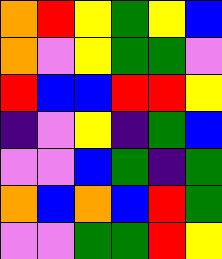[["orange", "red", "yellow", "green", "yellow", "blue"], ["orange", "violet", "yellow", "green", "green", "violet"], ["red", "blue", "blue", "red", "red", "yellow"], ["indigo", "violet", "yellow", "indigo", "green", "blue"], ["violet", "violet", "blue", "green", "indigo", "green"], ["orange", "blue", "orange", "blue", "red", "green"], ["violet", "violet", "green", "green", "red", "yellow"]]